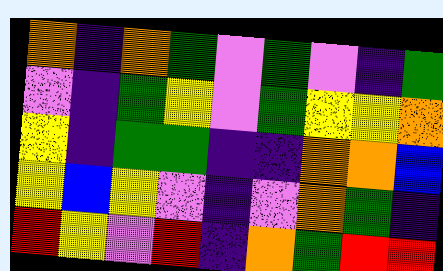[["orange", "indigo", "orange", "green", "violet", "green", "violet", "indigo", "green"], ["violet", "indigo", "green", "yellow", "violet", "green", "yellow", "yellow", "orange"], ["yellow", "indigo", "green", "green", "indigo", "indigo", "orange", "orange", "blue"], ["yellow", "blue", "yellow", "violet", "indigo", "violet", "orange", "green", "indigo"], ["red", "yellow", "violet", "red", "indigo", "orange", "green", "red", "red"]]